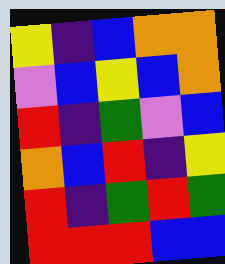[["yellow", "indigo", "blue", "orange", "orange"], ["violet", "blue", "yellow", "blue", "orange"], ["red", "indigo", "green", "violet", "blue"], ["orange", "blue", "red", "indigo", "yellow"], ["red", "indigo", "green", "red", "green"], ["red", "red", "red", "blue", "blue"]]